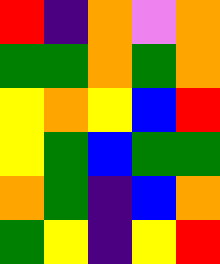[["red", "indigo", "orange", "violet", "orange"], ["green", "green", "orange", "green", "orange"], ["yellow", "orange", "yellow", "blue", "red"], ["yellow", "green", "blue", "green", "green"], ["orange", "green", "indigo", "blue", "orange"], ["green", "yellow", "indigo", "yellow", "red"]]